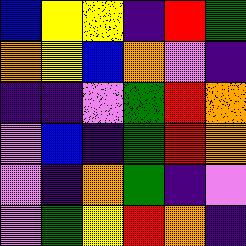[["blue", "yellow", "yellow", "indigo", "red", "green"], ["orange", "yellow", "blue", "orange", "violet", "indigo"], ["indigo", "indigo", "violet", "green", "red", "orange"], ["violet", "blue", "indigo", "green", "red", "orange"], ["violet", "indigo", "orange", "green", "indigo", "violet"], ["violet", "green", "yellow", "red", "orange", "indigo"]]